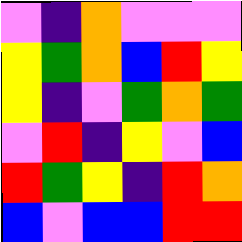[["violet", "indigo", "orange", "violet", "violet", "violet"], ["yellow", "green", "orange", "blue", "red", "yellow"], ["yellow", "indigo", "violet", "green", "orange", "green"], ["violet", "red", "indigo", "yellow", "violet", "blue"], ["red", "green", "yellow", "indigo", "red", "orange"], ["blue", "violet", "blue", "blue", "red", "red"]]